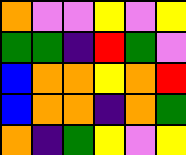[["orange", "violet", "violet", "yellow", "violet", "yellow"], ["green", "green", "indigo", "red", "green", "violet"], ["blue", "orange", "orange", "yellow", "orange", "red"], ["blue", "orange", "orange", "indigo", "orange", "green"], ["orange", "indigo", "green", "yellow", "violet", "yellow"]]